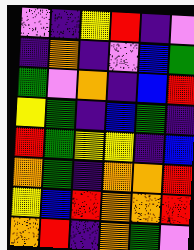[["violet", "indigo", "yellow", "red", "indigo", "violet"], ["indigo", "orange", "indigo", "violet", "blue", "green"], ["green", "violet", "orange", "indigo", "blue", "red"], ["yellow", "green", "indigo", "blue", "green", "indigo"], ["red", "green", "yellow", "yellow", "indigo", "blue"], ["orange", "green", "indigo", "orange", "orange", "red"], ["yellow", "blue", "red", "orange", "orange", "red"], ["orange", "red", "indigo", "orange", "green", "violet"]]